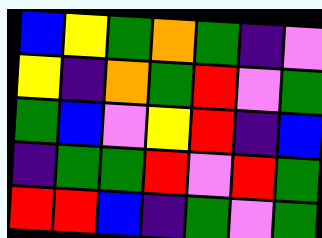[["blue", "yellow", "green", "orange", "green", "indigo", "violet"], ["yellow", "indigo", "orange", "green", "red", "violet", "green"], ["green", "blue", "violet", "yellow", "red", "indigo", "blue"], ["indigo", "green", "green", "red", "violet", "red", "green"], ["red", "red", "blue", "indigo", "green", "violet", "green"]]